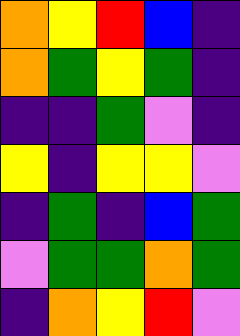[["orange", "yellow", "red", "blue", "indigo"], ["orange", "green", "yellow", "green", "indigo"], ["indigo", "indigo", "green", "violet", "indigo"], ["yellow", "indigo", "yellow", "yellow", "violet"], ["indigo", "green", "indigo", "blue", "green"], ["violet", "green", "green", "orange", "green"], ["indigo", "orange", "yellow", "red", "violet"]]